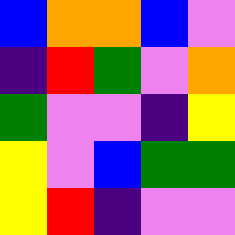[["blue", "orange", "orange", "blue", "violet"], ["indigo", "red", "green", "violet", "orange"], ["green", "violet", "violet", "indigo", "yellow"], ["yellow", "violet", "blue", "green", "green"], ["yellow", "red", "indigo", "violet", "violet"]]